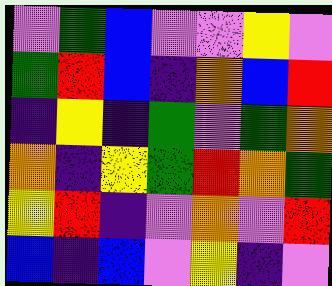[["violet", "green", "blue", "violet", "violet", "yellow", "violet"], ["green", "red", "blue", "indigo", "orange", "blue", "red"], ["indigo", "yellow", "indigo", "green", "violet", "green", "orange"], ["orange", "indigo", "yellow", "green", "red", "orange", "green"], ["yellow", "red", "indigo", "violet", "orange", "violet", "red"], ["blue", "indigo", "blue", "violet", "yellow", "indigo", "violet"]]